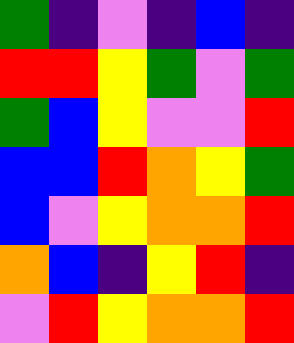[["green", "indigo", "violet", "indigo", "blue", "indigo"], ["red", "red", "yellow", "green", "violet", "green"], ["green", "blue", "yellow", "violet", "violet", "red"], ["blue", "blue", "red", "orange", "yellow", "green"], ["blue", "violet", "yellow", "orange", "orange", "red"], ["orange", "blue", "indigo", "yellow", "red", "indigo"], ["violet", "red", "yellow", "orange", "orange", "red"]]